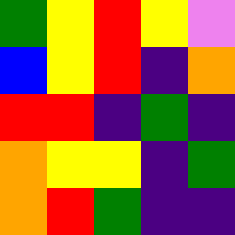[["green", "yellow", "red", "yellow", "violet"], ["blue", "yellow", "red", "indigo", "orange"], ["red", "red", "indigo", "green", "indigo"], ["orange", "yellow", "yellow", "indigo", "green"], ["orange", "red", "green", "indigo", "indigo"]]